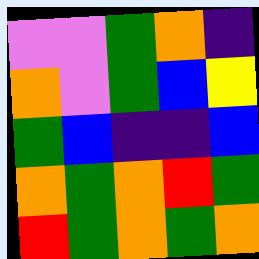[["violet", "violet", "green", "orange", "indigo"], ["orange", "violet", "green", "blue", "yellow"], ["green", "blue", "indigo", "indigo", "blue"], ["orange", "green", "orange", "red", "green"], ["red", "green", "orange", "green", "orange"]]